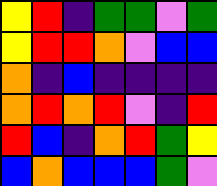[["yellow", "red", "indigo", "green", "green", "violet", "green"], ["yellow", "red", "red", "orange", "violet", "blue", "blue"], ["orange", "indigo", "blue", "indigo", "indigo", "indigo", "indigo"], ["orange", "red", "orange", "red", "violet", "indigo", "red"], ["red", "blue", "indigo", "orange", "red", "green", "yellow"], ["blue", "orange", "blue", "blue", "blue", "green", "violet"]]